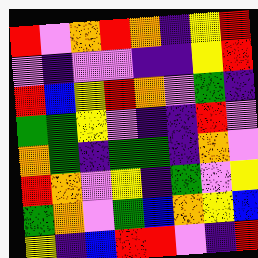[["red", "violet", "orange", "red", "orange", "indigo", "yellow", "red"], ["violet", "indigo", "violet", "violet", "indigo", "indigo", "yellow", "red"], ["red", "blue", "yellow", "red", "orange", "violet", "green", "indigo"], ["green", "green", "yellow", "violet", "indigo", "indigo", "red", "violet"], ["orange", "green", "indigo", "green", "green", "indigo", "orange", "violet"], ["red", "orange", "violet", "yellow", "indigo", "green", "violet", "yellow"], ["green", "orange", "violet", "green", "blue", "orange", "yellow", "blue"], ["yellow", "indigo", "blue", "red", "red", "violet", "indigo", "red"]]